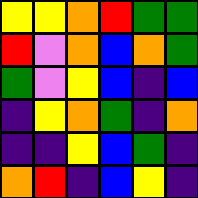[["yellow", "yellow", "orange", "red", "green", "green"], ["red", "violet", "orange", "blue", "orange", "green"], ["green", "violet", "yellow", "blue", "indigo", "blue"], ["indigo", "yellow", "orange", "green", "indigo", "orange"], ["indigo", "indigo", "yellow", "blue", "green", "indigo"], ["orange", "red", "indigo", "blue", "yellow", "indigo"]]